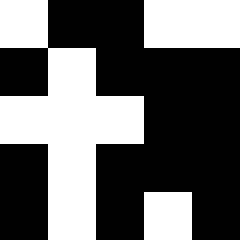[["white", "black", "black", "white", "white"], ["black", "white", "black", "black", "black"], ["white", "white", "white", "black", "black"], ["black", "white", "black", "black", "black"], ["black", "white", "black", "white", "black"]]